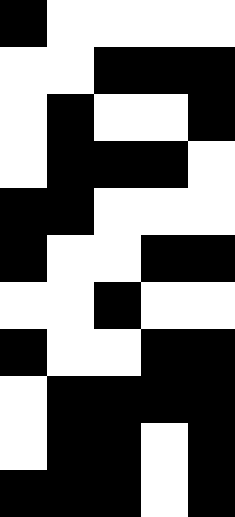[["black", "white", "white", "white", "white"], ["white", "white", "black", "black", "black"], ["white", "black", "white", "white", "black"], ["white", "black", "black", "black", "white"], ["black", "black", "white", "white", "white"], ["black", "white", "white", "black", "black"], ["white", "white", "black", "white", "white"], ["black", "white", "white", "black", "black"], ["white", "black", "black", "black", "black"], ["white", "black", "black", "white", "black"], ["black", "black", "black", "white", "black"]]